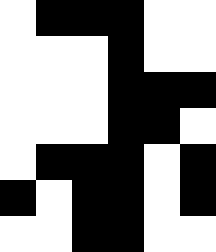[["white", "black", "black", "black", "white", "white"], ["white", "white", "white", "black", "white", "white"], ["white", "white", "white", "black", "black", "black"], ["white", "white", "white", "black", "black", "white"], ["white", "black", "black", "black", "white", "black"], ["black", "white", "black", "black", "white", "black"], ["white", "white", "black", "black", "white", "white"]]